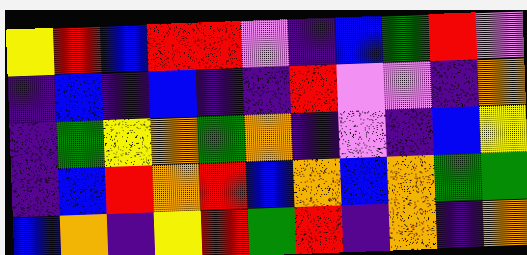[["yellow", "red", "blue", "red", "red", "violet", "indigo", "blue", "green", "red", "violet"], ["indigo", "blue", "indigo", "blue", "indigo", "indigo", "red", "violet", "violet", "indigo", "orange"], ["indigo", "green", "yellow", "orange", "green", "orange", "indigo", "violet", "indigo", "blue", "yellow"], ["indigo", "blue", "red", "orange", "red", "blue", "orange", "blue", "orange", "green", "green"], ["blue", "orange", "indigo", "yellow", "red", "green", "red", "indigo", "orange", "indigo", "orange"]]